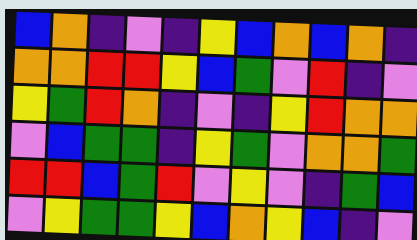[["blue", "orange", "indigo", "violet", "indigo", "yellow", "blue", "orange", "blue", "orange", "indigo"], ["orange", "orange", "red", "red", "yellow", "blue", "green", "violet", "red", "indigo", "violet"], ["yellow", "green", "red", "orange", "indigo", "violet", "indigo", "yellow", "red", "orange", "orange"], ["violet", "blue", "green", "green", "indigo", "yellow", "green", "violet", "orange", "orange", "green"], ["red", "red", "blue", "green", "red", "violet", "yellow", "violet", "indigo", "green", "blue"], ["violet", "yellow", "green", "green", "yellow", "blue", "orange", "yellow", "blue", "indigo", "violet"]]